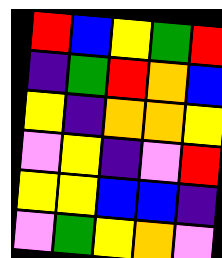[["red", "blue", "yellow", "green", "red"], ["indigo", "green", "red", "orange", "blue"], ["yellow", "indigo", "orange", "orange", "yellow"], ["violet", "yellow", "indigo", "violet", "red"], ["yellow", "yellow", "blue", "blue", "indigo"], ["violet", "green", "yellow", "orange", "violet"]]